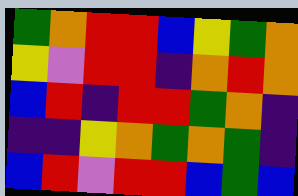[["green", "orange", "red", "red", "blue", "yellow", "green", "orange"], ["yellow", "violet", "red", "red", "indigo", "orange", "red", "orange"], ["blue", "red", "indigo", "red", "red", "green", "orange", "indigo"], ["indigo", "indigo", "yellow", "orange", "green", "orange", "green", "indigo"], ["blue", "red", "violet", "red", "red", "blue", "green", "blue"]]